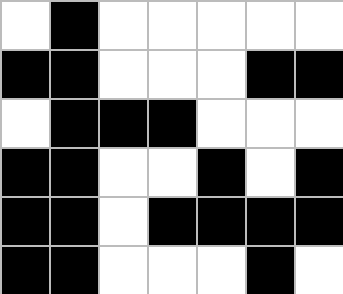[["white", "black", "white", "white", "white", "white", "white"], ["black", "black", "white", "white", "white", "black", "black"], ["white", "black", "black", "black", "white", "white", "white"], ["black", "black", "white", "white", "black", "white", "black"], ["black", "black", "white", "black", "black", "black", "black"], ["black", "black", "white", "white", "white", "black", "white"]]